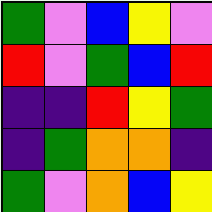[["green", "violet", "blue", "yellow", "violet"], ["red", "violet", "green", "blue", "red"], ["indigo", "indigo", "red", "yellow", "green"], ["indigo", "green", "orange", "orange", "indigo"], ["green", "violet", "orange", "blue", "yellow"]]